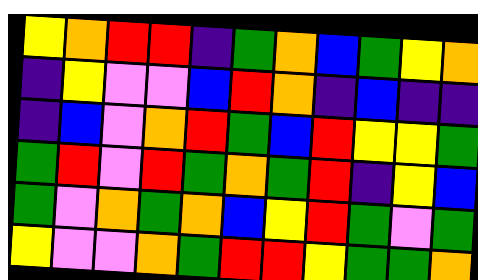[["yellow", "orange", "red", "red", "indigo", "green", "orange", "blue", "green", "yellow", "orange"], ["indigo", "yellow", "violet", "violet", "blue", "red", "orange", "indigo", "blue", "indigo", "indigo"], ["indigo", "blue", "violet", "orange", "red", "green", "blue", "red", "yellow", "yellow", "green"], ["green", "red", "violet", "red", "green", "orange", "green", "red", "indigo", "yellow", "blue"], ["green", "violet", "orange", "green", "orange", "blue", "yellow", "red", "green", "violet", "green"], ["yellow", "violet", "violet", "orange", "green", "red", "red", "yellow", "green", "green", "orange"]]